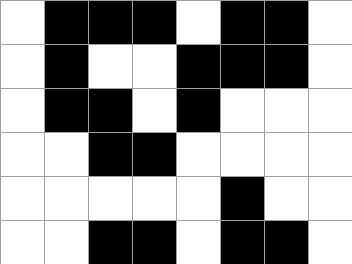[["white", "black", "black", "black", "white", "black", "black", "white"], ["white", "black", "white", "white", "black", "black", "black", "white"], ["white", "black", "black", "white", "black", "white", "white", "white"], ["white", "white", "black", "black", "white", "white", "white", "white"], ["white", "white", "white", "white", "white", "black", "white", "white"], ["white", "white", "black", "black", "white", "black", "black", "white"]]